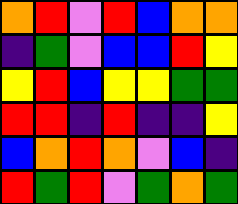[["orange", "red", "violet", "red", "blue", "orange", "orange"], ["indigo", "green", "violet", "blue", "blue", "red", "yellow"], ["yellow", "red", "blue", "yellow", "yellow", "green", "green"], ["red", "red", "indigo", "red", "indigo", "indigo", "yellow"], ["blue", "orange", "red", "orange", "violet", "blue", "indigo"], ["red", "green", "red", "violet", "green", "orange", "green"]]